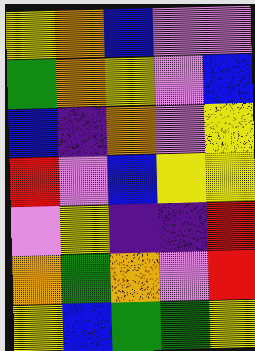[["yellow", "orange", "blue", "violet", "violet"], ["green", "orange", "yellow", "violet", "blue"], ["blue", "indigo", "orange", "violet", "yellow"], ["red", "violet", "blue", "yellow", "yellow"], ["violet", "yellow", "indigo", "indigo", "red"], ["orange", "green", "orange", "violet", "red"], ["yellow", "blue", "green", "green", "yellow"]]